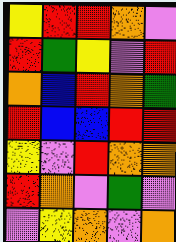[["yellow", "red", "red", "orange", "violet"], ["red", "green", "yellow", "violet", "red"], ["orange", "blue", "red", "orange", "green"], ["red", "blue", "blue", "red", "red"], ["yellow", "violet", "red", "orange", "orange"], ["red", "orange", "violet", "green", "violet"], ["violet", "yellow", "orange", "violet", "orange"]]